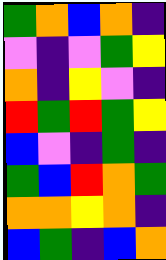[["green", "orange", "blue", "orange", "indigo"], ["violet", "indigo", "violet", "green", "yellow"], ["orange", "indigo", "yellow", "violet", "indigo"], ["red", "green", "red", "green", "yellow"], ["blue", "violet", "indigo", "green", "indigo"], ["green", "blue", "red", "orange", "green"], ["orange", "orange", "yellow", "orange", "indigo"], ["blue", "green", "indigo", "blue", "orange"]]